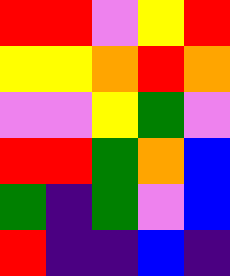[["red", "red", "violet", "yellow", "red"], ["yellow", "yellow", "orange", "red", "orange"], ["violet", "violet", "yellow", "green", "violet"], ["red", "red", "green", "orange", "blue"], ["green", "indigo", "green", "violet", "blue"], ["red", "indigo", "indigo", "blue", "indigo"]]